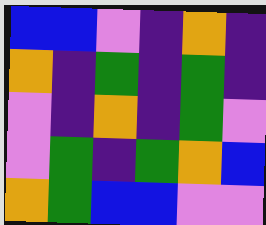[["blue", "blue", "violet", "indigo", "orange", "indigo"], ["orange", "indigo", "green", "indigo", "green", "indigo"], ["violet", "indigo", "orange", "indigo", "green", "violet"], ["violet", "green", "indigo", "green", "orange", "blue"], ["orange", "green", "blue", "blue", "violet", "violet"]]